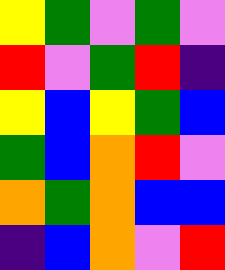[["yellow", "green", "violet", "green", "violet"], ["red", "violet", "green", "red", "indigo"], ["yellow", "blue", "yellow", "green", "blue"], ["green", "blue", "orange", "red", "violet"], ["orange", "green", "orange", "blue", "blue"], ["indigo", "blue", "orange", "violet", "red"]]